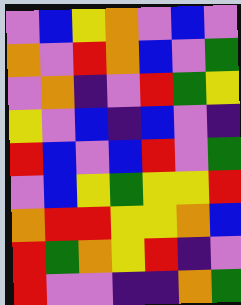[["violet", "blue", "yellow", "orange", "violet", "blue", "violet"], ["orange", "violet", "red", "orange", "blue", "violet", "green"], ["violet", "orange", "indigo", "violet", "red", "green", "yellow"], ["yellow", "violet", "blue", "indigo", "blue", "violet", "indigo"], ["red", "blue", "violet", "blue", "red", "violet", "green"], ["violet", "blue", "yellow", "green", "yellow", "yellow", "red"], ["orange", "red", "red", "yellow", "yellow", "orange", "blue"], ["red", "green", "orange", "yellow", "red", "indigo", "violet"], ["red", "violet", "violet", "indigo", "indigo", "orange", "green"]]